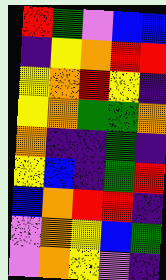[["red", "green", "violet", "blue", "blue"], ["indigo", "yellow", "orange", "red", "red"], ["yellow", "orange", "red", "yellow", "indigo"], ["yellow", "orange", "green", "green", "orange"], ["orange", "indigo", "indigo", "green", "indigo"], ["yellow", "blue", "indigo", "green", "red"], ["blue", "orange", "red", "red", "indigo"], ["violet", "orange", "yellow", "blue", "green"], ["violet", "orange", "yellow", "violet", "indigo"]]